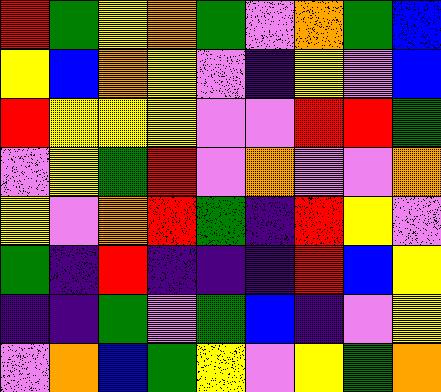[["red", "green", "yellow", "orange", "green", "violet", "orange", "green", "blue"], ["yellow", "blue", "orange", "yellow", "violet", "indigo", "yellow", "violet", "blue"], ["red", "yellow", "yellow", "yellow", "violet", "violet", "red", "red", "green"], ["violet", "yellow", "green", "red", "violet", "orange", "violet", "violet", "orange"], ["yellow", "violet", "orange", "red", "green", "indigo", "red", "yellow", "violet"], ["green", "indigo", "red", "indigo", "indigo", "indigo", "red", "blue", "yellow"], ["indigo", "indigo", "green", "violet", "green", "blue", "indigo", "violet", "yellow"], ["violet", "orange", "blue", "green", "yellow", "violet", "yellow", "green", "orange"]]